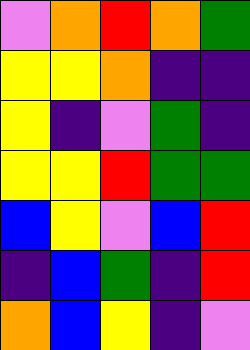[["violet", "orange", "red", "orange", "green"], ["yellow", "yellow", "orange", "indigo", "indigo"], ["yellow", "indigo", "violet", "green", "indigo"], ["yellow", "yellow", "red", "green", "green"], ["blue", "yellow", "violet", "blue", "red"], ["indigo", "blue", "green", "indigo", "red"], ["orange", "blue", "yellow", "indigo", "violet"]]